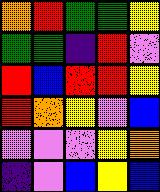[["orange", "red", "green", "green", "yellow"], ["green", "green", "indigo", "red", "violet"], ["red", "blue", "red", "red", "yellow"], ["red", "orange", "yellow", "violet", "blue"], ["violet", "violet", "violet", "yellow", "orange"], ["indigo", "violet", "blue", "yellow", "blue"]]